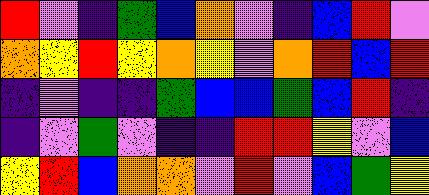[["red", "violet", "indigo", "green", "blue", "orange", "violet", "indigo", "blue", "red", "violet"], ["orange", "yellow", "red", "yellow", "orange", "yellow", "violet", "orange", "red", "blue", "red"], ["indigo", "violet", "indigo", "indigo", "green", "blue", "blue", "green", "blue", "red", "indigo"], ["indigo", "violet", "green", "violet", "indigo", "indigo", "red", "red", "yellow", "violet", "blue"], ["yellow", "red", "blue", "orange", "orange", "violet", "red", "violet", "blue", "green", "yellow"]]